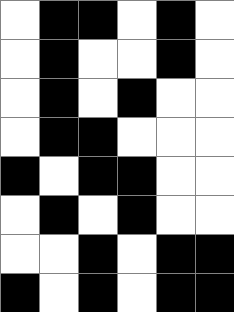[["white", "black", "black", "white", "black", "white"], ["white", "black", "white", "white", "black", "white"], ["white", "black", "white", "black", "white", "white"], ["white", "black", "black", "white", "white", "white"], ["black", "white", "black", "black", "white", "white"], ["white", "black", "white", "black", "white", "white"], ["white", "white", "black", "white", "black", "black"], ["black", "white", "black", "white", "black", "black"]]